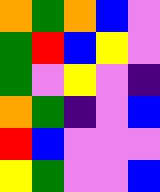[["orange", "green", "orange", "blue", "violet"], ["green", "red", "blue", "yellow", "violet"], ["green", "violet", "yellow", "violet", "indigo"], ["orange", "green", "indigo", "violet", "blue"], ["red", "blue", "violet", "violet", "violet"], ["yellow", "green", "violet", "violet", "blue"]]